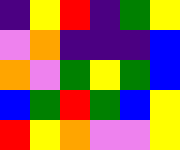[["indigo", "yellow", "red", "indigo", "green", "yellow"], ["violet", "orange", "indigo", "indigo", "indigo", "blue"], ["orange", "violet", "green", "yellow", "green", "blue"], ["blue", "green", "red", "green", "blue", "yellow"], ["red", "yellow", "orange", "violet", "violet", "yellow"]]